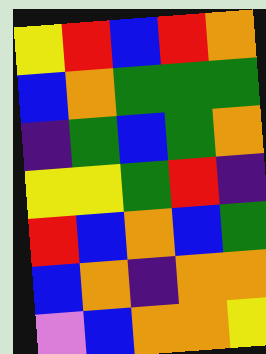[["yellow", "red", "blue", "red", "orange"], ["blue", "orange", "green", "green", "green"], ["indigo", "green", "blue", "green", "orange"], ["yellow", "yellow", "green", "red", "indigo"], ["red", "blue", "orange", "blue", "green"], ["blue", "orange", "indigo", "orange", "orange"], ["violet", "blue", "orange", "orange", "yellow"]]